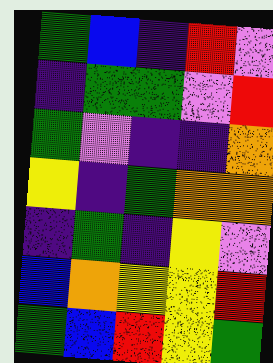[["green", "blue", "indigo", "red", "violet"], ["indigo", "green", "green", "violet", "red"], ["green", "violet", "indigo", "indigo", "orange"], ["yellow", "indigo", "green", "orange", "orange"], ["indigo", "green", "indigo", "yellow", "violet"], ["blue", "orange", "yellow", "yellow", "red"], ["green", "blue", "red", "yellow", "green"]]